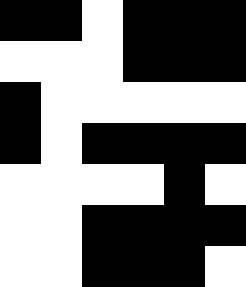[["black", "black", "white", "black", "black", "black"], ["white", "white", "white", "black", "black", "black"], ["black", "white", "white", "white", "white", "white"], ["black", "white", "black", "black", "black", "black"], ["white", "white", "white", "white", "black", "white"], ["white", "white", "black", "black", "black", "black"], ["white", "white", "black", "black", "black", "white"]]